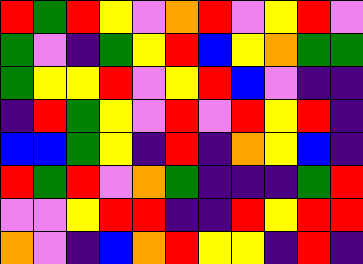[["red", "green", "red", "yellow", "violet", "orange", "red", "violet", "yellow", "red", "violet"], ["green", "violet", "indigo", "green", "yellow", "red", "blue", "yellow", "orange", "green", "green"], ["green", "yellow", "yellow", "red", "violet", "yellow", "red", "blue", "violet", "indigo", "indigo"], ["indigo", "red", "green", "yellow", "violet", "red", "violet", "red", "yellow", "red", "indigo"], ["blue", "blue", "green", "yellow", "indigo", "red", "indigo", "orange", "yellow", "blue", "indigo"], ["red", "green", "red", "violet", "orange", "green", "indigo", "indigo", "indigo", "green", "red"], ["violet", "violet", "yellow", "red", "red", "indigo", "indigo", "red", "yellow", "red", "red"], ["orange", "violet", "indigo", "blue", "orange", "red", "yellow", "yellow", "indigo", "red", "indigo"]]